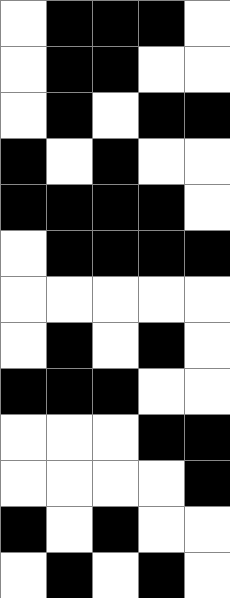[["white", "black", "black", "black", "white"], ["white", "black", "black", "white", "white"], ["white", "black", "white", "black", "black"], ["black", "white", "black", "white", "white"], ["black", "black", "black", "black", "white"], ["white", "black", "black", "black", "black"], ["white", "white", "white", "white", "white"], ["white", "black", "white", "black", "white"], ["black", "black", "black", "white", "white"], ["white", "white", "white", "black", "black"], ["white", "white", "white", "white", "black"], ["black", "white", "black", "white", "white"], ["white", "black", "white", "black", "white"]]